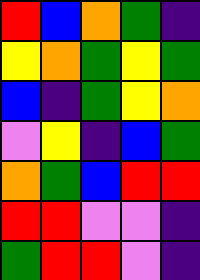[["red", "blue", "orange", "green", "indigo"], ["yellow", "orange", "green", "yellow", "green"], ["blue", "indigo", "green", "yellow", "orange"], ["violet", "yellow", "indigo", "blue", "green"], ["orange", "green", "blue", "red", "red"], ["red", "red", "violet", "violet", "indigo"], ["green", "red", "red", "violet", "indigo"]]